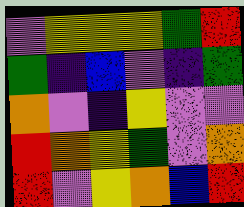[["violet", "yellow", "yellow", "yellow", "green", "red"], ["green", "indigo", "blue", "violet", "indigo", "green"], ["orange", "violet", "indigo", "yellow", "violet", "violet"], ["red", "orange", "yellow", "green", "violet", "orange"], ["red", "violet", "yellow", "orange", "blue", "red"]]